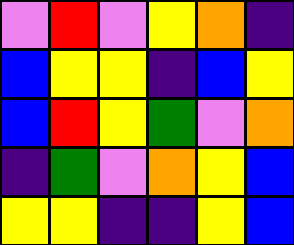[["violet", "red", "violet", "yellow", "orange", "indigo"], ["blue", "yellow", "yellow", "indigo", "blue", "yellow"], ["blue", "red", "yellow", "green", "violet", "orange"], ["indigo", "green", "violet", "orange", "yellow", "blue"], ["yellow", "yellow", "indigo", "indigo", "yellow", "blue"]]